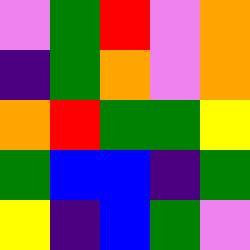[["violet", "green", "red", "violet", "orange"], ["indigo", "green", "orange", "violet", "orange"], ["orange", "red", "green", "green", "yellow"], ["green", "blue", "blue", "indigo", "green"], ["yellow", "indigo", "blue", "green", "violet"]]